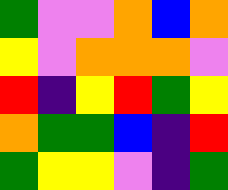[["green", "violet", "violet", "orange", "blue", "orange"], ["yellow", "violet", "orange", "orange", "orange", "violet"], ["red", "indigo", "yellow", "red", "green", "yellow"], ["orange", "green", "green", "blue", "indigo", "red"], ["green", "yellow", "yellow", "violet", "indigo", "green"]]